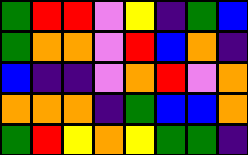[["green", "red", "red", "violet", "yellow", "indigo", "green", "blue"], ["green", "orange", "orange", "violet", "red", "blue", "orange", "indigo"], ["blue", "indigo", "indigo", "violet", "orange", "red", "violet", "orange"], ["orange", "orange", "orange", "indigo", "green", "blue", "blue", "orange"], ["green", "red", "yellow", "orange", "yellow", "green", "green", "indigo"]]